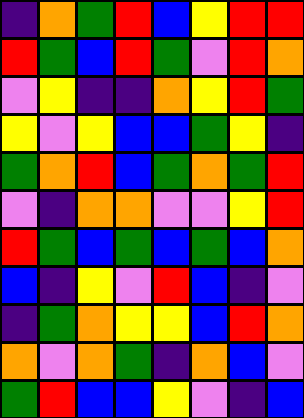[["indigo", "orange", "green", "red", "blue", "yellow", "red", "red"], ["red", "green", "blue", "red", "green", "violet", "red", "orange"], ["violet", "yellow", "indigo", "indigo", "orange", "yellow", "red", "green"], ["yellow", "violet", "yellow", "blue", "blue", "green", "yellow", "indigo"], ["green", "orange", "red", "blue", "green", "orange", "green", "red"], ["violet", "indigo", "orange", "orange", "violet", "violet", "yellow", "red"], ["red", "green", "blue", "green", "blue", "green", "blue", "orange"], ["blue", "indigo", "yellow", "violet", "red", "blue", "indigo", "violet"], ["indigo", "green", "orange", "yellow", "yellow", "blue", "red", "orange"], ["orange", "violet", "orange", "green", "indigo", "orange", "blue", "violet"], ["green", "red", "blue", "blue", "yellow", "violet", "indigo", "blue"]]